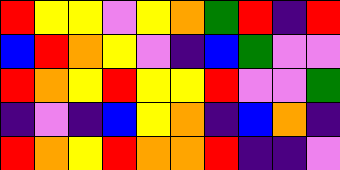[["red", "yellow", "yellow", "violet", "yellow", "orange", "green", "red", "indigo", "red"], ["blue", "red", "orange", "yellow", "violet", "indigo", "blue", "green", "violet", "violet"], ["red", "orange", "yellow", "red", "yellow", "yellow", "red", "violet", "violet", "green"], ["indigo", "violet", "indigo", "blue", "yellow", "orange", "indigo", "blue", "orange", "indigo"], ["red", "orange", "yellow", "red", "orange", "orange", "red", "indigo", "indigo", "violet"]]